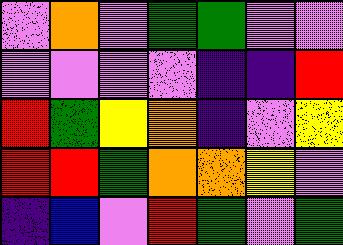[["violet", "orange", "violet", "green", "green", "violet", "violet"], ["violet", "violet", "violet", "violet", "indigo", "indigo", "red"], ["red", "green", "yellow", "orange", "indigo", "violet", "yellow"], ["red", "red", "green", "orange", "orange", "yellow", "violet"], ["indigo", "blue", "violet", "red", "green", "violet", "green"]]